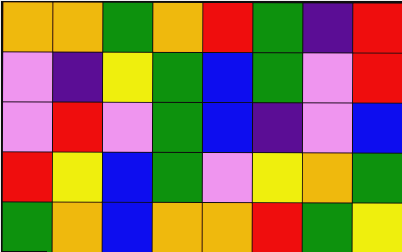[["orange", "orange", "green", "orange", "red", "green", "indigo", "red"], ["violet", "indigo", "yellow", "green", "blue", "green", "violet", "red"], ["violet", "red", "violet", "green", "blue", "indigo", "violet", "blue"], ["red", "yellow", "blue", "green", "violet", "yellow", "orange", "green"], ["green", "orange", "blue", "orange", "orange", "red", "green", "yellow"]]